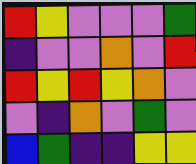[["red", "yellow", "violet", "violet", "violet", "green"], ["indigo", "violet", "violet", "orange", "violet", "red"], ["red", "yellow", "red", "yellow", "orange", "violet"], ["violet", "indigo", "orange", "violet", "green", "violet"], ["blue", "green", "indigo", "indigo", "yellow", "yellow"]]